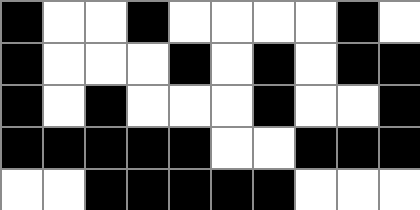[["black", "white", "white", "black", "white", "white", "white", "white", "black", "white"], ["black", "white", "white", "white", "black", "white", "black", "white", "black", "black"], ["black", "white", "black", "white", "white", "white", "black", "white", "white", "black"], ["black", "black", "black", "black", "black", "white", "white", "black", "black", "black"], ["white", "white", "black", "black", "black", "black", "black", "white", "white", "white"]]